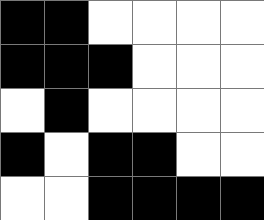[["black", "black", "white", "white", "white", "white"], ["black", "black", "black", "white", "white", "white"], ["white", "black", "white", "white", "white", "white"], ["black", "white", "black", "black", "white", "white"], ["white", "white", "black", "black", "black", "black"]]